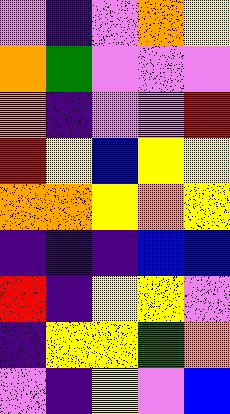[["violet", "indigo", "violet", "orange", "yellow"], ["orange", "green", "violet", "violet", "violet"], ["orange", "indigo", "violet", "violet", "red"], ["red", "yellow", "blue", "yellow", "yellow"], ["orange", "orange", "yellow", "orange", "yellow"], ["indigo", "indigo", "indigo", "blue", "blue"], ["red", "indigo", "yellow", "yellow", "violet"], ["indigo", "yellow", "yellow", "green", "orange"], ["violet", "indigo", "yellow", "violet", "blue"]]